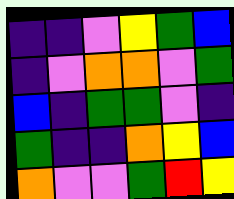[["indigo", "indigo", "violet", "yellow", "green", "blue"], ["indigo", "violet", "orange", "orange", "violet", "green"], ["blue", "indigo", "green", "green", "violet", "indigo"], ["green", "indigo", "indigo", "orange", "yellow", "blue"], ["orange", "violet", "violet", "green", "red", "yellow"]]